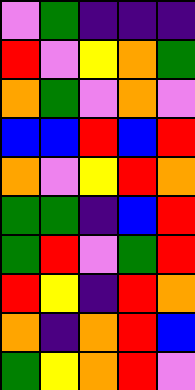[["violet", "green", "indigo", "indigo", "indigo"], ["red", "violet", "yellow", "orange", "green"], ["orange", "green", "violet", "orange", "violet"], ["blue", "blue", "red", "blue", "red"], ["orange", "violet", "yellow", "red", "orange"], ["green", "green", "indigo", "blue", "red"], ["green", "red", "violet", "green", "red"], ["red", "yellow", "indigo", "red", "orange"], ["orange", "indigo", "orange", "red", "blue"], ["green", "yellow", "orange", "red", "violet"]]